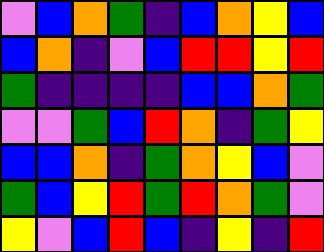[["violet", "blue", "orange", "green", "indigo", "blue", "orange", "yellow", "blue"], ["blue", "orange", "indigo", "violet", "blue", "red", "red", "yellow", "red"], ["green", "indigo", "indigo", "indigo", "indigo", "blue", "blue", "orange", "green"], ["violet", "violet", "green", "blue", "red", "orange", "indigo", "green", "yellow"], ["blue", "blue", "orange", "indigo", "green", "orange", "yellow", "blue", "violet"], ["green", "blue", "yellow", "red", "green", "red", "orange", "green", "violet"], ["yellow", "violet", "blue", "red", "blue", "indigo", "yellow", "indigo", "red"]]